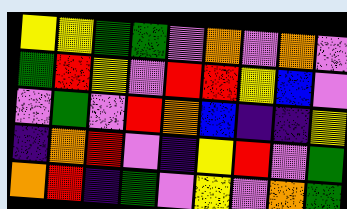[["yellow", "yellow", "green", "green", "violet", "orange", "violet", "orange", "violet"], ["green", "red", "yellow", "violet", "red", "red", "yellow", "blue", "violet"], ["violet", "green", "violet", "red", "orange", "blue", "indigo", "indigo", "yellow"], ["indigo", "orange", "red", "violet", "indigo", "yellow", "red", "violet", "green"], ["orange", "red", "indigo", "green", "violet", "yellow", "violet", "orange", "green"]]